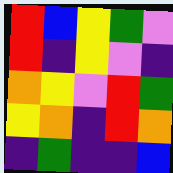[["red", "blue", "yellow", "green", "violet"], ["red", "indigo", "yellow", "violet", "indigo"], ["orange", "yellow", "violet", "red", "green"], ["yellow", "orange", "indigo", "red", "orange"], ["indigo", "green", "indigo", "indigo", "blue"]]